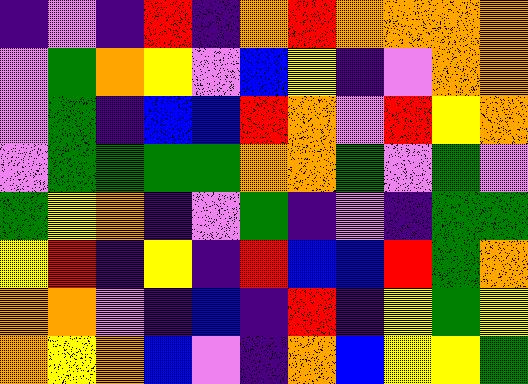[["indigo", "violet", "indigo", "red", "indigo", "orange", "red", "orange", "orange", "orange", "orange"], ["violet", "green", "orange", "yellow", "violet", "blue", "yellow", "indigo", "violet", "orange", "orange"], ["violet", "green", "indigo", "blue", "blue", "red", "orange", "violet", "red", "yellow", "orange"], ["violet", "green", "green", "green", "green", "orange", "orange", "green", "violet", "green", "violet"], ["green", "yellow", "orange", "indigo", "violet", "green", "indigo", "violet", "indigo", "green", "green"], ["yellow", "red", "indigo", "yellow", "indigo", "red", "blue", "blue", "red", "green", "orange"], ["orange", "orange", "violet", "indigo", "blue", "indigo", "red", "indigo", "yellow", "green", "yellow"], ["orange", "yellow", "orange", "blue", "violet", "indigo", "orange", "blue", "yellow", "yellow", "green"]]